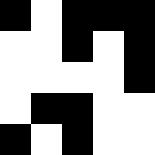[["black", "white", "black", "black", "black"], ["white", "white", "black", "white", "black"], ["white", "white", "white", "white", "black"], ["white", "black", "black", "white", "white"], ["black", "white", "black", "white", "white"]]